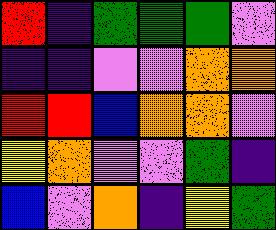[["red", "indigo", "green", "green", "green", "violet"], ["indigo", "indigo", "violet", "violet", "orange", "orange"], ["red", "red", "blue", "orange", "orange", "violet"], ["yellow", "orange", "violet", "violet", "green", "indigo"], ["blue", "violet", "orange", "indigo", "yellow", "green"]]